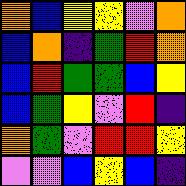[["orange", "blue", "yellow", "yellow", "violet", "orange"], ["blue", "orange", "indigo", "green", "red", "orange"], ["blue", "red", "green", "green", "blue", "yellow"], ["blue", "green", "yellow", "violet", "red", "indigo"], ["orange", "green", "violet", "red", "red", "yellow"], ["violet", "violet", "blue", "yellow", "blue", "indigo"]]